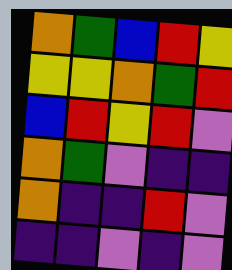[["orange", "green", "blue", "red", "yellow"], ["yellow", "yellow", "orange", "green", "red"], ["blue", "red", "yellow", "red", "violet"], ["orange", "green", "violet", "indigo", "indigo"], ["orange", "indigo", "indigo", "red", "violet"], ["indigo", "indigo", "violet", "indigo", "violet"]]